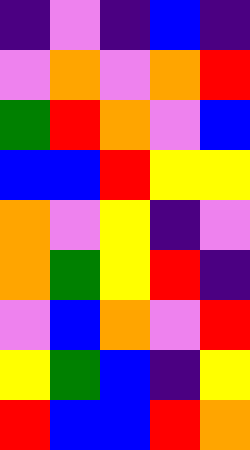[["indigo", "violet", "indigo", "blue", "indigo"], ["violet", "orange", "violet", "orange", "red"], ["green", "red", "orange", "violet", "blue"], ["blue", "blue", "red", "yellow", "yellow"], ["orange", "violet", "yellow", "indigo", "violet"], ["orange", "green", "yellow", "red", "indigo"], ["violet", "blue", "orange", "violet", "red"], ["yellow", "green", "blue", "indigo", "yellow"], ["red", "blue", "blue", "red", "orange"]]